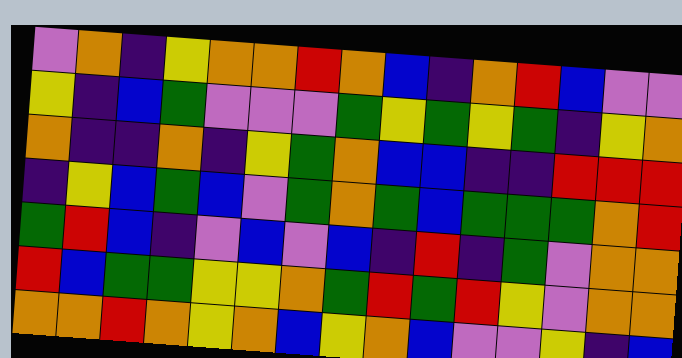[["violet", "orange", "indigo", "yellow", "orange", "orange", "red", "orange", "blue", "indigo", "orange", "red", "blue", "violet", "violet"], ["yellow", "indigo", "blue", "green", "violet", "violet", "violet", "green", "yellow", "green", "yellow", "green", "indigo", "yellow", "orange"], ["orange", "indigo", "indigo", "orange", "indigo", "yellow", "green", "orange", "blue", "blue", "indigo", "indigo", "red", "red", "red"], ["indigo", "yellow", "blue", "green", "blue", "violet", "green", "orange", "green", "blue", "green", "green", "green", "orange", "red"], ["green", "red", "blue", "indigo", "violet", "blue", "violet", "blue", "indigo", "red", "indigo", "green", "violet", "orange", "orange"], ["red", "blue", "green", "green", "yellow", "yellow", "orange", "green", "red", "green", "red", "yellow", "violet", "orange", "orange"], ["orange", "orange", "red", "orange", "yellow", "orange", "blue", "yellow", "orange", "blue", "violet", "violet", "yellow", "indigo", "blue"]]